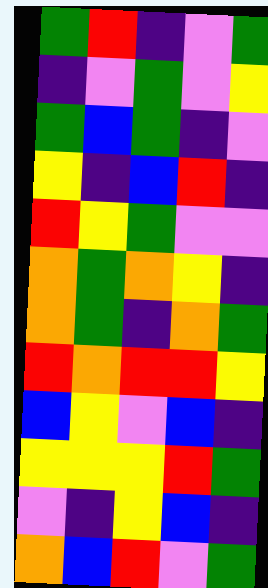[["green", "red", "indigo", "violet", "green"], ["indigo", "violet", "green", "violet", "yellow"], ["green", "blue", "green", "indigo", "violet"], ["yellow", "indigo", "blue", "red", "indigo"], ["red", "yellow", "green", "violet", "violet"], ["orange", "green", "orange", "yellow", "indigo"], ["orange", "green", "indigo", "orange", "green"], ["red", "orange", "red", "red", "yellow"], ["blue", "yellow", "violet", "blue", "indigo"], ["yellow", "yellow", "yellow", "red", "green"], ["violet", "indigo", "yellow", "blue", "indigo"], ["orange", "blue", "red", "violet", "green"]]